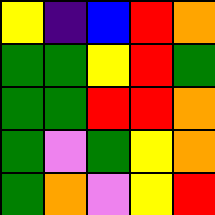[["yellow", "indigo", "blue", "red", "orange"], ["green", "green", "yellow", "red", "green"], ["green", "green", "red", "red", "orange"], ["green", "violet", "green", "yellow", "orange"], ["green", "orange", "violet", "yellow", "red"]]